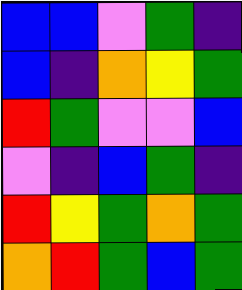[["blue", "blue", "violet", "green", "indigo"], ["blue", "indigo", "orange", "yellow", "green"], ["red", "green", "violet", "violet", "blue"], ["violet", "indigo", "blue", "green", "indigo"], ["red", "yellow", "green", "orange", "green"], ["orange", "red", "green", "blue", "green"]]